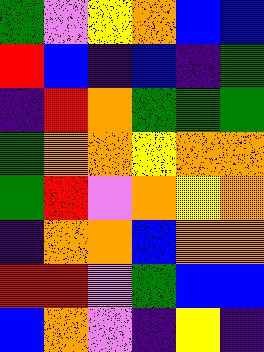[["green", "violet", "yellow", "orange", "blue", "blue"], ["red", "blue", "indigo", "blue", "indigo", "green"], ["indigo", "red", "orange", "green", "green", "green"], ["green", "orange", "orange", "yellow", "orange", "orange"], ["green", "red", "violet", "orange", "yellow", "orange"], ["indigo", "orange", "orange", "blue", "orange", "orange"], ["red", "red", "violet", "green", "blue", "blue"], ["blue", "orange", "violet", "indigo", "yellow", "indigo"]]